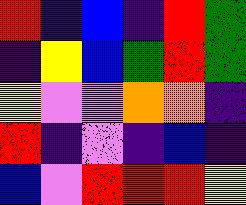[["red", "indigo", "blue", "indigo", "red", "green"], ["indigo", "yellow", "blue", "green", "red", "green"], ["yellow", "violet", "violet", "orange", "orange", "indigo"], ["red", "indigo", "violet", "indigo", "blue", "indigo"], ["blue", "violet", "red", "red", "red", "yellow"]]